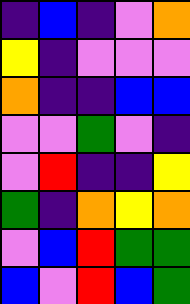[["indigo", "blue", "indigo", "violet", "orange"], ["yellow", "indigo", "violet", "violet", "violet"], ["orange", "indigo", "indigo", "blue", "blue"], ["violet", "violet", "green", "violet", "indigo"], ["violet", "red", "indigo", "indigo", "yellow"], ["green", "indigo", "orange", "yellow", "orange"], ["violet", "blue", "red", "green", "green"], ["blue", "violet", "red", "blue", "green"]]